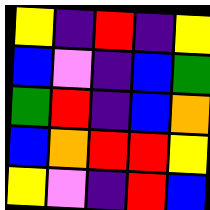[["yellow", "indigo", "red", "indigo", "yellow"], ["blue", "violet", "indigo", "blue", "green"], ["green", "red", "indigo", "blue", "orange"], ["blue", "orange", "red", "red", "yellow"], ["yellow", "violet", "indigo", "red", "blue"]]